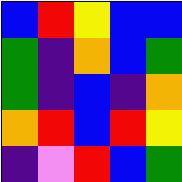[["blue", "red", "yellow", "blue", "blue"], ["green", "indigo", "orange", "blue", "green"], ["green", "indigo", "blue", "indigo", "orange"], ["orange", "red", "blue", "red", "yellow"], ["indigo", "violet", "red", "blue", "green"]]